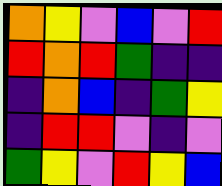[["orange", "yellow", "violet", "blue", "violet", "red"], ["red", "orange", "red", "green", "indigo", "indigo"], ["indigo", "orange", "blue", "indigo", "green", "yellow"], ["indigo", "red", "red", "violet", "indigo", "violet"], ["green", "yellow", "violet", "red", "yellow", "blue"]]